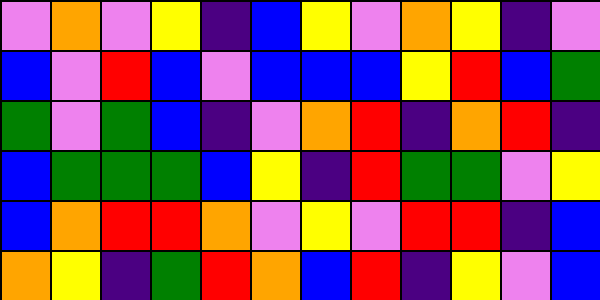[["violet", "orange", "violet", "yellow", "indigo", "blue", "yellow", "violet", "orange", "yellow", "indigo", "violet"], ["blue", "violet", "red", "blue", "violet", "blue", "blue", "blue", "yellow", "red", "blue", "green"], ["green", "violet", "green", "blue", "indigo", "violet", "orange", "red", "indigo", "orange", "red", "indigo"], ["blue", "green", "green", "green", "blue", "yellow", "indigo", "red", "green", "green", "violet", "yellow"], ["blue", "orange", "red", "red", "orange", "violet", "yellow", "violet", "red", "red", "indigo", "blue"], ["orange", "yellow", "indigo", "green", "red", "orange", "blue", "red", "indigo", "yellow", "violet", "blue"]]